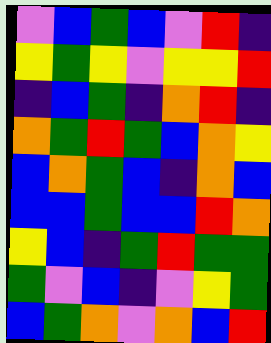[["violet", "blue", "green", "blue", "violet", "red", "indigo"], ["yellow", "green", "yellow", "violet", "yellow", "yellow", "red"], ["indigo", "blue", "green", "indigo", "orange", "red", "indigo"], ["orange", "green", "red", "green", "blue", "orange", "yellow"], ["blue", "orange", "green", "blue", "indigo", "orange", "blue"], ["blue", "blue", "green", "blue", "blue", "red", "orange"], ["yellow", "blue", "indigo", "green", "red", "green", "green"], ["green", "violet", "blue", "indigo", "violet", "yellow", "green"], ["blue", "green", "orange", "violet", "orange", "blue", "red"]]